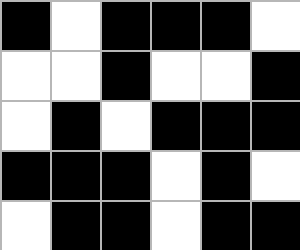[["black", "white", "black", "black", "black", "white"], ["white", "white", "black", "white", "white", "black"], ["white", "black", "white", "black", "black", "black"], ["black", "black", "black", "white", "black", "white"], ["white", "black", "black", "white", "black", "black"]]